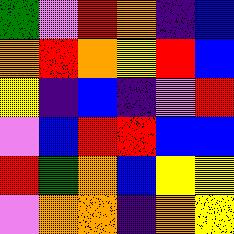[["green", "violet", "red", "orange", "indigo", "blue"], ["orange", "red", "orange", "yellow", "red", "blue"], ["yellow", "indigo", "blue", "indigo", "violet", "red"], ["violet", "blue", "red", "red", "blue", "blue"], ["red", "green", "orange", "blue", "yellow", "yellow"], ["violet", "orange", "orange", "indigo", "orange", "yellow"]]